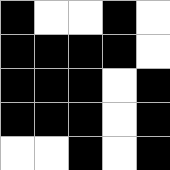[["black", "white", "white", "black", "white"], ["black", "black", "black", "black", "white"], ["black", "black", "black", "white", "black"], ["black", "black", "black", "white", "black"], ["white", "white", "black", "white", "black"]]